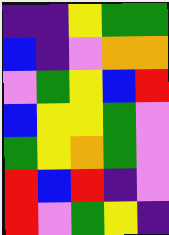[["indigo", "indigo", "yellow", "green", "green"], ["blue", "indigo", "violet", "orange", "orange"], ["violet", "green", "yellow", "blue", "red"], ["blue", "yellow", "yellow", "green", "violet"], ["green", "yellow", "orange", "green", "violet"], ["red", "blue", "red", "indigo", "violet"], ["red", "violet", "green", "yellow", "indigo"]]